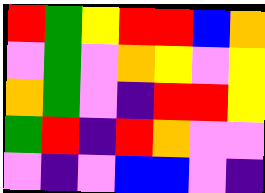[["red", "green", "yellow", "red", "red", "blue", "orange"], ["violet", "green", "violet", "orange", "yellow", "violet", "yellow"], ["orange", "green", "violet", "indigo", "red", "red", "yellow"], ["green", "red", "indigo", "red", "orange", "violet", "violet"], ["violet", "indigo", "violet", "blue", "blue", "violet", "indigo"]]